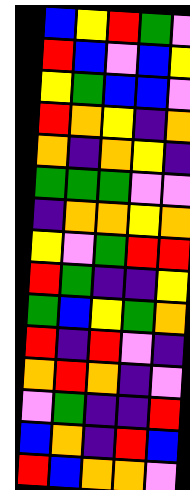[["blue", "yellow", "red", "green", "violet"], ["red", "blue", "violet", "blue", "yellow"], ["yellow", "green", "blue", "blue", "violet"], ["red", "orange", "yellow", "indigo", "orange"], ["orange", "indigo", "orange", "yellow", "indigo"], ["green", "green", "green", "violet", "violet"], ["indigo", "orange", "orange", "yellow", "orange"], ["yellow", "violet", "green", "red", "red"], ["red", "green", "indigo", "indigo", "yellow"], ["green", "blue", "yellow", "green", "orange"], ["red", "indigo", "red", "violet", "indigo"], ["orange", "red", "orange", "indigo", "violet"], ["violet", "green", "indigo", "indigo", "red"], ["blue", "orange", "indigo", "red", "blue"], ["red", "blue", "orange", "orange", "violet"]]